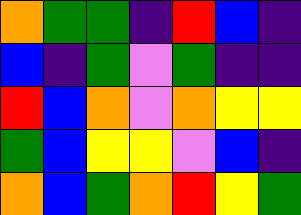[["orange", "green", "green", "indigo", "red", "blue", "indigo"], ["blue", "indigo", "green", "violet", "green", "indigo", "indigo"], ["red", "blue", "orange", "violet", "orange", "yellow", "yellow"], ["green", "blue", "yellow", "yellow", "violet", "blue", "indigo"], ["orange", "blue", "green", "orange", "red", "yellow", "green"]]